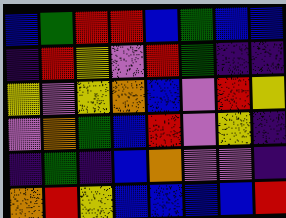[["blue", "green", "red", "red", "blue", "green", "blue", "blue"], ["indigo", "red", "yellow", "violet", "red", "green", "indigo", "indigo"], ["yellow", "violet", "yellow", "orange", "blue", "violet", "red", "yellow"], ["violet", "orange", "green", "blue", "red", "violet", "yellow", "indigo"], ["indigo", "green", "indigo", "blue", "orange", "violet", "violet", "indigo"], ["orange", "red", "yellow", "blue", "blue", "blue", "blue", "red"]]